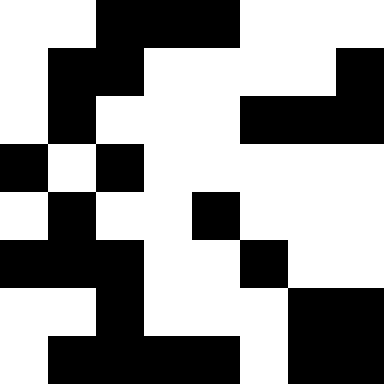[["white", "white", "black", "black", "black", "white", "white", "white"], ["white", "black", "black", "white", "white", "white", "white", "black"], ["white", "black", "white", "white", "white", "black", "black", "black"], ["black", "white", "black", "white", "white", "white", "white", "white"], ["white", "black", "white", "white", "black", "white", "white", "white"], ["black", "black", "black", "white", "white", "black", "white", "white"], ["white", "white", "black", "white", "white", "white", "black", "black"], ["white", "black", "black", "black", "black", "white", "black", "black"]]